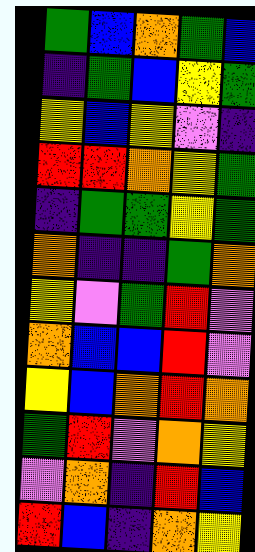[["green", "blue", "orange", "green", "blue"], ["indigo", "green", "blue", "yellow", "green"], ["yellow", "blue", "yellow", "violet", "indigo"], ["red", "red", "orange", "yellow", "green"], ["indigo", "green", "green", "yellow", "green"], ["orange", "indigo", "indigo", "green", "orange"], ["yellow", "violet", "green", "red", "violet"], ["orange", "blue", "blue", "red", "violet"], ["yellow", "blue", "orange", "red", "orange"], ["green", "red", "violet", "orange", "yellow"], ["violet", "orange", "indigo", "red", "blue"], ["red", "blue", "indigo", "orange", "yellow"]]